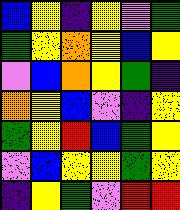[["blue", "yellow", "indigo", "yellow", "violet", "green"], ["green", "yellow", "orange", "yellow", "blue", "yellow"], ["violet", "blue", "orange", "yellow", "green", "indigo"], ["orange", "yellow", "blue", "violet", "indigo", "yellow"], ["green", "yellow", "red", "blue", "green", "yellow"], ["violet", "blue", "yellow", "yellow", "green", "yellow"], ["indigo", "yellow", "green", "violet", "red", "red"]]